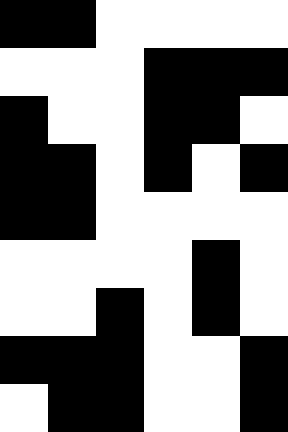[["black", "black", "white", "white", "white", "white"], ["white", "white", "white", "black", "black", "black"], ["black", "white", "white", "black", "black", "white"], ["black", "black", "white", "black", "white", "black"], ["black", "black", "white", "white", "white", "white"], ["white", "white", "white", "white", "black", "white"], ["white", "white", "black", "white", "black", "white"], ["black", "black", "black", "white", "white", "black"], ["white", "black", "black", "white", "white", "black"]]